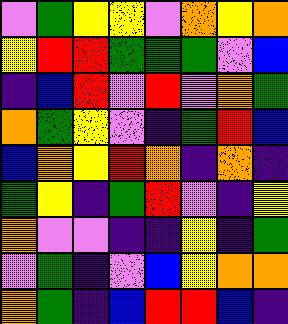[["violet", "green", "yellow", "yellow", "violet", "orange", "yellow", "orange"], ["yellow", "red", "red", "green", "green", "green", "violet", "blue"], ["indigo", "blue", "red", "violet", "red", "violet", "orange", "green"], ["orange", "green", "yellow", "violet", "indigo", "green", "red", "blue"], ["blue", "orange", "yellow", "red", "orange", "indigo", "orange", "indigo"], ["green", "yellow", "indigo", "green", "red", "violet", "indigo", "yellow"], ["orange", "violet", "violet", "indigo", "indigo", "yellow", "indigo", "green"], ["violet", "green", "indigo", "violet", "blue", "yellow", "orange", "orange"], ["orange", "green", "indigo", "blue", "red", "red", "blue", "indigo"]]